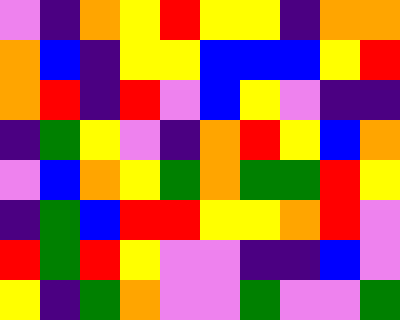[["violet", "indigo", "orange", "yellow", "red", "yellow", "yellow", "indigo", "orange", "orange"], ["orange", "blue", "indigo", "yellow", "yellow", "blue", "blue", "blue", "yellow", "red"], ["orange", "red", "indigo", "red", "violet", "blue", "yellow", "violet", "indigo", "indigo"], ["indigo", "green", "yellow", "violet", "indigo", "orange", "red", "yellow", "blue", "orange"], ["violet", "blue", "orange", "yellow", "green", "orange", "green", "green", "red", "yellow"], ["indigo", "green", "blue", "red", "red", "yellow", "yellow", "orange", "red", "violet"], ["red", "green", "red", "yellow", "violet", "violet", "indigo", "indigo", "blue", "violet"], ["yellow", "indigo", "green", "orange", "violet", "violet", "green", "violet", "violet", "green"]]